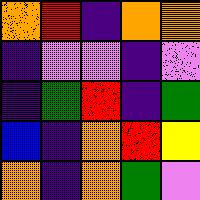[["orange", "red", "indigo", "orange", "orange"], ["indigo", "violet", "violet", "indigo", "violet"], ["indigo", "green", "red", "indigo", "green"], ["blue", "indigo", "orange", "red", "yellow"], ["orange", "indigo", "orange", "green", "violet"]]